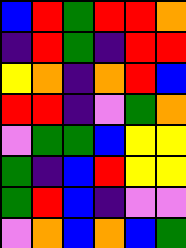[["blue", "red", "green", "red", "red", "orange"], ["indigo", "red", "green", "indigo", "red", "red"], ["yellow", "orange", "indigo", "orange", "red", "blue"], ["red", "red", "indigo", "violet", "green", "orange"], ["violet", "green", "green", "blue", "yellow", "yellow"], ["green", "indigo", "blue", "red", "yellow", "yellow"], ["green", "red", "blue", "indigo", "violet", "violet"], ["violet", "orange", "blue", "orange", "blue", "green"]]